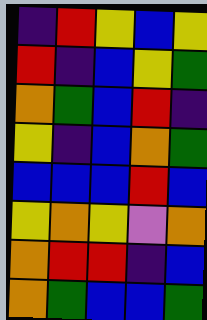[["indigo", "red", "yellow", "blue", "yellow"], ["red", "indigo", "blue", "yellow", "green"], ["orange", "green", "blue", "red", "indigo"], ["yellow", "indigo", "blue", "orange", "green"], ["blue", "blue", "blue", "red", "blue"], ["yellow", "orange", "yellow", "violet", "orange"], ["orange", "red", "red", "indigo", "blue"], ["orange", "green", "blue", "blue", "green"]]